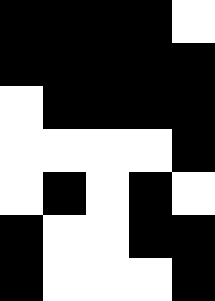[["black", "black", "black", "black", "white"], ["black", "black", "black", "black", "black"], ["white", "black", "black", "black", "black"], ["white", "white", "white", "white", "black"], ["white", "black", "white", "black", "white"], ["black", "white", "white", "black", "black"], ["black", "white", "white", "white", "black"]]